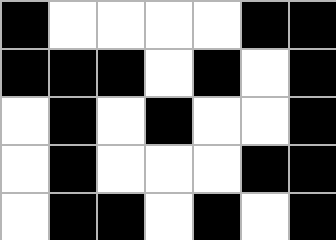[["black", "white", "white", "white", "white", "black", "black"], ["black", "black", "black", "white", "black", "white", "black"], ["white", "black", "white", "black", "white", "white", "black"], ["white", "black", "white", "white", "white", "black", "black"], ["white", "black", "black", "white", "black", "white", "black"]]